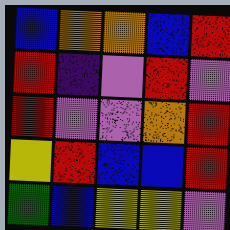[["blue", "orange", "orange", "blue", "red"], ["red", "indigo", "violet", "red", "violet"], ["red", "violet", "violet", "orange", "red"], ["yellow", "red", "blue", "blue", "red"], ["green", "blue", "yellow", "yellow", "violet"]]